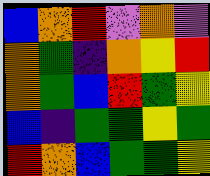[["blue", "orange", "red", "violet", "orange", "violet"], ["orange", "green", "indigo", "orange", "yellow", "red"], ["orange", "green", "blue", "red", "green", "yellow"], ["blue", "indigo", "green", "green", "yellow", "green"], ["red", "orange", "blue", "green", "green", "yellow"]]